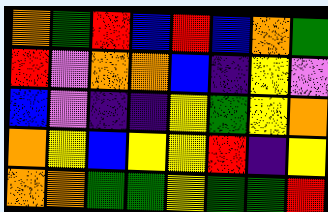[["orange", "green", "red", "blue", "red", "blue", "orange", "green"], ["red", "violet", "orange", "orange", "blue", "indigo", "yellow", "violet"], ["blue", "violet", "indigo", "indigo", "yellow", "green", "yellow", "orange"], ["orange", "yellow", "blue", "yellow", "yellow", "red", "indigo", "yellow"], ["orange", "orange", "green", "green", "yellow", "green", "green", "red"]]